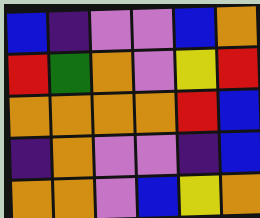[["blue", "indigo", "violet", "violet", "blue", "orange"], ["red", "green", "orange", "violet", "yellow", "red"], ["orange", "orange", "orange", "orange", "red", "blue"], ["indigo", "orange", "violet", "violet", "indigo", "blue"], ["orange", "orange", "violet", "blue", "yellow", "orange"]]